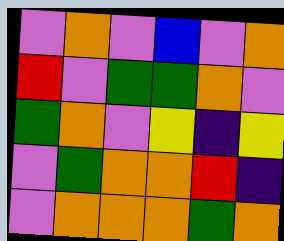[["violet", "orange", "violet", "blue", "violet", "orange"], ["red", "violet", "green", "green", "orange", "violet"], ["green", "orange", "violet", "yellow", "indigo", "yellow"], ["violet", "green", "orange", "orange", "red", "indigo"], ["violet", "orange", "orange", "orange", "green", "orange"]]